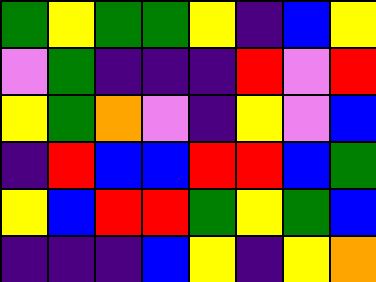[["green", "yellow", "green", "green", "yellow", "indigo", "blue", "yellow"], ["violet", "green", "indigo", "indigo", "indigo", "red", "violet", "red"], ["yellow", "green", "orange", "violet", "indigo", "yellow", "violet", "blue"], ["indigo", "red", "blue", "blue", "red", "red", "blue", "green"], ["yellow", "blue", "red", "red", "green", "yellow", "green", "blue"], ["indigo", "indigo", "indigo", "blue", "yellow", "indigo", "yellow", "orange"]]